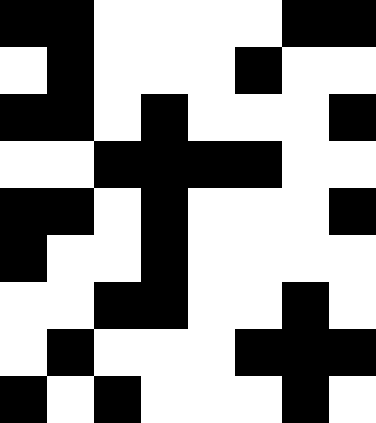[["black", "black", "white", "white", "white", "white", "black", "black"], ["white", "black", "white", "white", "white", "black", "white", "white"], ["black", "black", "white", "black", "white", "white", "white", "black"], ["white", "white", "black", "black", "black", "black", "white", "white"], ["black", "black", "white", "black", "white", "white", "white", "black"], ["black", "white", "white", "black", "white", "white", "white", "white"], ["white", "white", "black", "black", "white", "white", "black", "white"], ["white", "black", "white", "white", "white", "black", "black", "black"], ["black", "white", "black", "white", "white", "white", "black", "white"]]